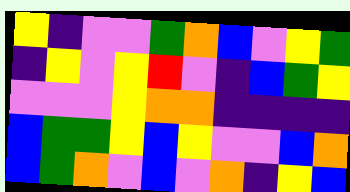[["yellow", "indigo", "violet", "violet", "green", "orange", "blue", "violet", "yellow", "green"], ["indigo", "yellow", "violet", "yellow", "red", "violet", "indigo", "blue", "green", "yellow"], ["violet", "violet", "violet", "yellow", "orange", "orange", "indigo", "indigo", "indigo", "indigo"], ["blue", "green", "green", "yellow", "blue", "yellow", "violet", "violet", "blue", "orange"], ["blue", "green", "orange", "violet", "blue", "violet", "orange", "indigo", "yellow", "blue"]]